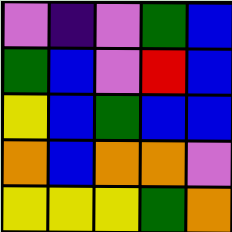[["violet", "indigo", "violet", "green", "blue"], ["green", "blue", "violet", "red", "blue"], ["yellow", "blue", "green", "blue", "blue"], ["orange", "blue", "orange", "orange", "violet"], ["yellow", "yellow", "yellow", "green", "orange"]]